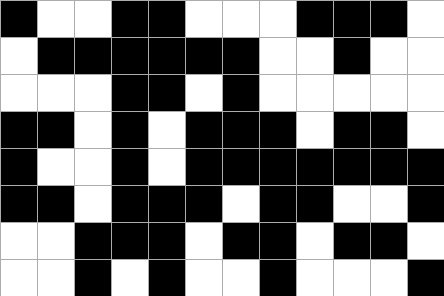[["black", "white", "white", "black", "black", "white", "white", "white", "black", "black", "black", "white"], ["white", "black", "black", "black", "black", "black", "black", "white", "white", "black", "white", "white"], ["white", "white", "white", "black", "black", "white", "black", "white", "white", "white", "white", "white"], ["black", "black", "white", "black", "white", "black", "black", "black", "white", "black", "black", "white"], ["black", "white", "white", "black", "white", "black", "black", "black", "black", "black", "black", "black"], ["black", "black", "white", "black", "black", "black", "white", "black", "black", "white", "white", "black"], ["white", "white", "black", "black", "black", "white", "black", "black", "white", "black", "black", "white"], ["white", "white", "black", "white", "black", "white", "white", "black", "white", "white", "white", "black"]]